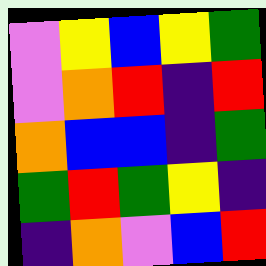[["violet", "yellow", "blue", "yellow", "green"], ["violet", "orange", "red", "indigo", "red"], ["orange", "blue", "blue", "indigo", "green"], ["green", "red", "green", "yellow", "indigo"], ["indigo", "orange", "violet", "blue", "red"]]